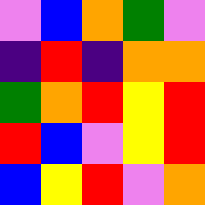[["violet", "blue", "orange", "green", "violet"], ["indigo", "red", "indigo", "orange", "orange"], ["green", "orange", "red", "yellow", "red"], ["red", "blue", "violet", "yellow", "red"], ["blue", "yellow", "red", "violet", "orange"]]